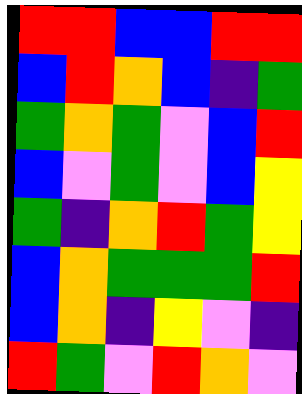[["red", "red", "blue", "blue", "red", "red"], ["blue", "red", "orange", "blue", "indigo", "green"], ["green", "orange", "green", "violet", "blue", "red"], ["blue", "violet", "green", "violet", "blue", "yellow"], ["green", "indigo", "orange", "red", "green", "yellow"], ["blue", "orange", "green", "green", "green", "red"], ["blue", "orange", "indigo", "yellow", "violet", "indigo"], ["red", "green", "violet", "red", "orange", "violet"]]